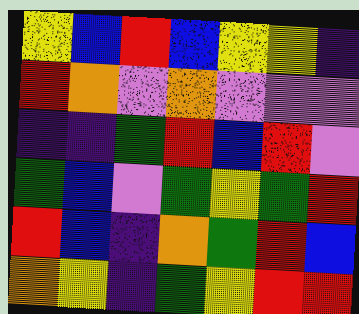[["yellow", "blue", "red", "blue", "yellow", "yellow", "indigo"], ["red", "orange", "violet", "orange", "violet", "violet", "violet"], ["indigo", "indigo", "green", "red", "blue", "red", "violet"], ["green", "blue", "violet", "green", "yellow", "green", "red"], ["red", "blue", "indigo", "orange", "green", "red", "blue"], ["orange", "yellow", "indigo", "green", "yellow", "red", "red"]]